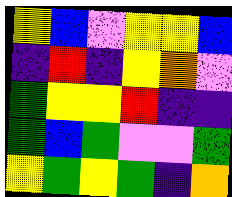[["yellow", "blue", "violet", "yellow", "yellow", "blue"], ["indigo", "red", "indigo", "yellow", "orange", "violet"], ["green", "yellow", "yellow", "red", "indigo", "indigo"], ["green", "blue", "green", "violet", "violet", "green"], ["yellow", "green", "yellow", "green", "indigo", "orange"]]